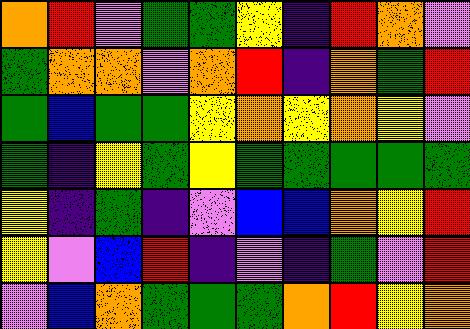[["orange", "red", "violet", "green", "green", "yellow", "indigo", "red", "orange", "violet"], ["green", "orange", "orange", "violet", "orange", "red", "indigo", "orange", "green", "red"], ["green", "blue", "green", "green", "yellow", "orange", "yellow", "orange", "yellow", "violet"], ["green", "indigo", "yellow", "green", "yellow", "green", "green", "green", "green", "green"], ["yellow", "indigo", "green", "indigo", "violet", "blue", "blue", "orange", "yellow", "red"], ["yellow", "violet", "blue", "red", "indigo", "violet", "indigo", "green", "violet", "red"], ["violet", "blue", "orange", "green", "green", "green", "orange", "red", "yellow", "orange"]]